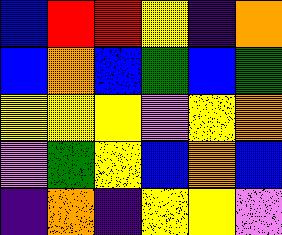[["blue", "red", "red", "yellow", "indigo", "orange"], ["blue", "orange", "blue", "green", "blue", "green"], ["yellow", "yellow", "yellow", "violet", "yellow", "orange"], ["violet", "green", "yellow", "blue", "orange", "blue"], ["indigo", "orange", "indigo", "yellow", "yellow", "violet"]]